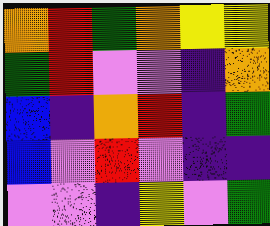[["orange", "red", "green", "orange", "yellow", "yellow"], ["green", "red", "violet", "violet", "indigo", "orange"], ["blue", "indigo", "orange", "red", "indigo", "green"], ["blue", "violet", "red", "violet", "indigo", "indigo"], ["violet", "violet", "indigo", "yellow", "violet", "green"]]